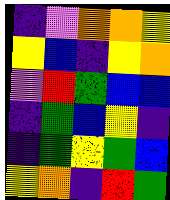[["indigo", "violet", "orange", "orange", "yellow"], ["yellow", "blue", "indigo", "yellow", "orange"], ["violet", "red", "green", "blue", "blue"], ["indigo", "green", "blue", "yellow", "indigo"], ["indigo", "green", "yellow", "green", "blue"], ["yellow", "orange", "indigo", "red", "green"]]